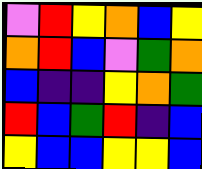[["violet", "red", "yellow", "orange", "blue", "yellow"], ["orange", "red", "blue", "violet", "green", "orange"], ["blue", "indigo", "indigo", "yellow", "orange", "green"], ["red", "blue", "green", "red", "indigo", "blue"], ["yellow", "blue", "blue", "yellow", "yellow", "blue"]]